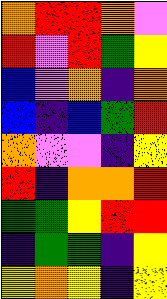[["orange", "red", "red", "orange", "violet"], ["red", "violet", "red", "green", "yellow"], ["blue", "violet", "orange", "indigo", "orange"], ["blue", "indigo", "blue", "green", "red"], ["orange", "violet", "violet", "indigo", "yellow"], ["red", "indigo", "orange", "orange", "red"], ["green", "green", "yellow", "red", "red"], ["indigo", "green", "green", "indigo", "yellow"], ["yellow", "orange", "yellow", "indigo", "yellow"]]